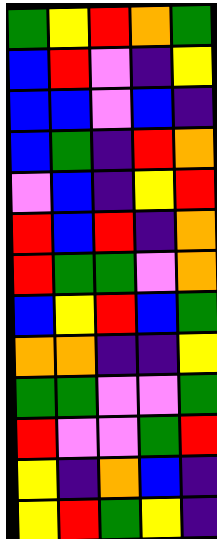[["green", "yellow", "red", "orange", "green"], ["blue", "red", "violet", "indigo", "yellow"], ["blue", "blue", "violet", "blue", "indigo"], ["blue", "green", "indigo", "red", "orange"], ["violet", "blue", "indigo", "yellow", "red"], ["red", "blue", "red", "indigo", "orange"], ["red", "green", "green", "violet", "orange"], ["blue", "yellow", "red", "blue", "green"], ["orange", "orange", "indigo", "indigo", "yellow"], ["green", "green", "violet", "violet", "green"], ["red", "violet", "violet", "green", "red"], ["yellow", "indigo", "orange", "blue", "indigo"], ["yellow", "red", "green", "yellow", "indigo"]]